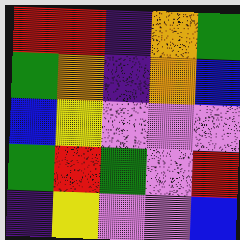[["red", "red", "indigo", "orange", "green"], ["green", "orange", "indigo", "orange", "blue"], ["blue", "yellow", "violet", "violet", "violet"], ["green", "red", "green", "violet", "red"], ["indigo", "yellow", "violet", "violet", "blue"]]